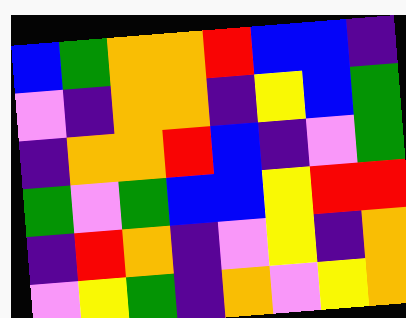[["blue", "green", "orange", "orange", "red", "blue", "blue", "indigo"], ["violet", "indigo", "orange", "orange", "indigo", "yellow", "blue", "green"], ["indigo", "orange", "orange", "red", "blue", "indigo", "violet", "green"], ["green", "violet", "green", "blue", "blue", "yellow", "red", "red"], ["indigo", "red", "orange", "indigo", "violet", "yellow", "indigo", "orange"], ["violet", "yellow", "green", "indigo", "orange", "violet", "yellow", "orange"]]